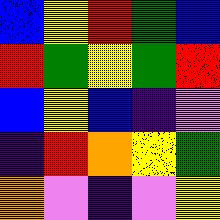[["blue", "yellow", "red", "green", "blue"], ["red", "green", "yellow", "green", "red"], ["blue", "yellow", "blue", "indigo", "violet"], ["indigo", "red", "orange", "yellow", "green"], ["orange", "violet", "indigo", "violet", "yellow"]]